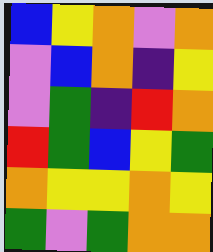[["blue", "yellow", "orange", "violet", "orange"], ["violet", "blue", "orange", "indigo", "yellow"], ["violet", "green", "indigo", "red", "orange"], ["red", "green", "blue", "yellow", "green"], ["orange", "yellow", "yellow", "orange", "yellow"], ["green", "violet", "green", "orange", "orange"]]